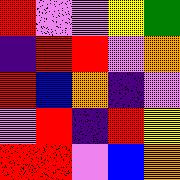[["red", "violet", "violet", "yellow", "green"], ["indigo", "red", "red", "violet", "orange"], ["red", "blue", "orange", "indigo", "violet"], ["violet", "red", "indigo", "red", "yellow"], ["red", "red", "violet", "blue", "orange"]]